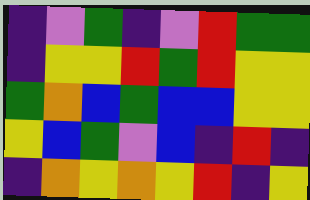[["indigo", "violet", "green", "indigo", "violet", "red", "green", "green"], ["indigo", "yellow", "yellow", "red", "green", "red", "yellow", "yellow"], ["green", "orange", "blue", "green", "blue", "blue", "yellow", "yellow"], ["yellow", "blue", "green", "violet", "blue", "indigo", "red", "indigo"], ["indigo", "orange", "yellow", "orange", "yellow", "red", "indigo", "yellow"]]